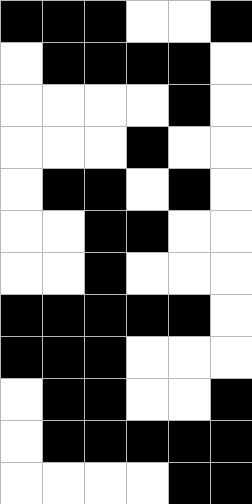[["black", "black", "black", "white", "white", "black"], ["white", "black", "black", "black", "black", "white"], ["white", "white", "white", "white", "black", "white"], ["white", "white", "white", "black", "white", "white"], ["white", "black", "black", "white", "black", "white"], ["white", "white", "black", "black", "white", "white"], ["white", "white", "black", "white", "white", "white"], ["black", "black", "black", "black", "black", "white"], ["black", "black", "black", "white", "white", "white"], ["white", "black", "black", "white", "white", "black"], ["white", "black", "black", "black", "black", "black"], ["white", "white", "white", "white", "black", "black"]]